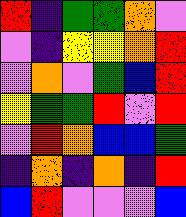[["red", "indigo", "green", "green", "orange", "violet"], ["violet", "indigo", "yellow", "yellow", "orange", "red"], ["violet", "orange", "violet", "green", "blue", "red"], ["yellow", "green", "green", "red", "violet", "red"], ["violet", "red", "orange", "blue", "blue", "green"], ["indigo", "orange", "indigo", "orange", "indigo", "red"], ["blue", "red", "violet", "violet", "violet", "blue"]]